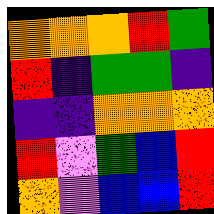[["orange", "orange", "orange", "red", "green"], ["red", "indigo", "green", "green", "indigo"], ["indigo", "indigo", "orange", "orange", "orange"], ["red", "violet", "green", "blue", "red"], ["orange", "violet", "blue", "blue", "red"]]